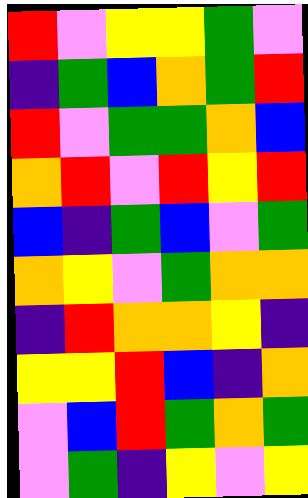[["red", "violet", "yellow", "yellow", "green", "violet"], ["indigo", "green", "blue", "orange", "green", "red"], ["red", "violet", "green", "green", "orange", "blue"], ["orange", "red", "violet", "red", "yellow", "red"], ["blue", "indigo", "green", "blue", "violet", "green"], ["orange", "yellow", "violet", "green", "orange", "orange"], ["indigo", "red", "orange", "orange", "yellow", "indigo"], ["yellow", "yellow", "red", "blue", "indigo", "orange"], ["violet", "blue", "red", "green", "orange", "green"], ["violet", "green", "indigo", "yellow", "violet", "yellow"]]